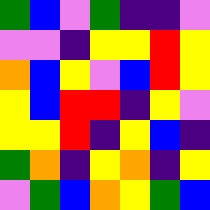[["green", "blue", "violet", "green", "indigo", "indigo", "violet"], ["violet", "violet", "indigo", "yellow", "yellow", "red", "yellow"], ["orange", "blue", "yellow", "violet", "blue", "red", "yellow"], ["yellow", "blue", "red", "red", "indigo", "yellow", "violet"], ["yellow", "yellow", "red", "indigo", "yellow", "blue", "indigo"], ["green", "orange", "indigo", "yellow", "orange", "indigo", "yellow"], ["violet", "green", "blue", "orange", "yellow", "green", "blue"]]